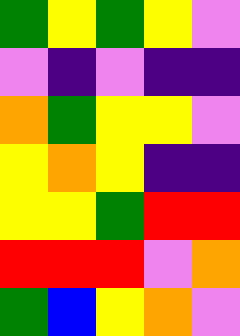[["green", "yellow", "green", "yellow", "violet"], ["violet", "indigo", "violet", "indigo", "indigo"], ["orange", "green", "yellow", "yellow", "violet"], ["yellow", "orange", "yellow", "indigo", "indigo"], ["yellow", "yellow", "green", "red", "red"], ["red", "red", "red", "violet", "orange"], ["green", "blue", "yellow", "orange", "violet"]]